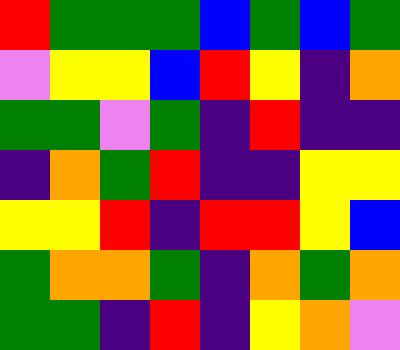[["red", "green", "green", "green", "blue", "green", "blue", "green"], ["violet", "yellow", "yellow", "blue", "red", "yellow", "indigo", "orange"], ["green", "green", "violet", "green", "indigo", "red", "indigo", "indigo"], ["indigo", "orange", "green", "red", "indigo", "indigo", "yellow", "yellow"], ["yellow", "yellow", "red", "indigo", "red", "red", "yellow", "blue"], ["green", "orange", "orange", "green", "indigo", "orange", "green", "orange"], ["green", "green", "indigo", "red", "indigo", "yellow", "orange", "violet"]]